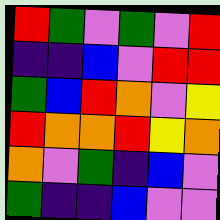[["red", "green", "violet", "green", "violet", "red"], ["indigo", "indigo", "blue", "violet", "red", "red"], ["green", "blue", "red", "orange", "violet", "yellow"], ["red", "orange", "orange", "red", "yellow", "orange"], ["orange", "violet", "green", "indigo", "blue", "violet"], ["green", "indigo", "indigo", "blue", "violet", "violet"]]